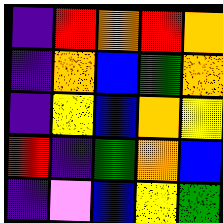[["indigo", "red", "orange", "red", "orange"], ["indigo", "orange", "blue", "green", "orange"], ["indigo", "yellow", "blue", "orange", "yellow"], ["red", "indigo", "green", "orange", "blue"], ["indigo", "violet", "blue", "yellow", "green"]]